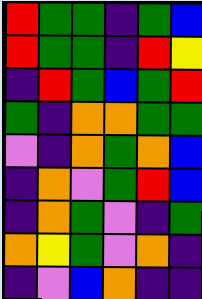[["red", "green", "green", "indigo", "green", "blue"], ["red", "green", "green", "indigo", "red", "yellow"], ["indigo", "red", "green", "blue", "green", "red"], ["green", "indigo", "orange", "orange", "green", "green"], ["violet", "indigo", "orange", "green", "orange", "blue"], ["indigo", "orange", "violet", "green", "red", "blue"], ["indigo", "orange", "green", "violet", "indigo", "green"], ["orange", "yellow", "green", "violet", "orange", "indigo"], ["indigo", "violet", "blue", "orange", "indigo", "indigo"]]